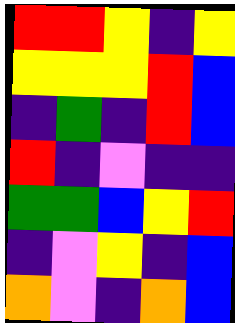[["red", "red", "yellow", "indigo", "yellow"], ["yellow", "yellow", "yellow", "red", "blue"], ["indigo", "green", "indigo", "red", "blue"], ["red", "indigo", "violet", "indigo", "indigo"], ["green", "green", "blue", "yellow", "red"], ["indigo", "violet", "yellow", "indigo", "blue"], ["orange", "violet", "indigo", "orange", "blue"]]